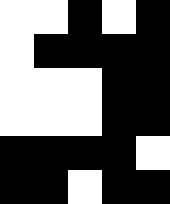[["white", "white", "black", "white", "black"], ["white", "black", "black", "black", "black"], ["white", "white", "white", "black", "black"], ["white", "white", "white", "black", "black"], ["black", "black", "black", "black", "white"], ["black", "black", "white", "black", "black"]]